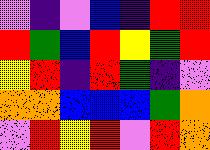[["violet", "indigo", "violet", "blue", "indigo", "red", "red"], ["red", "green", "blue", "red", "yellow", "green", "red"], ["yellow", "red", "indigo", "red", "green", "indigo", "violet"], ["orange", "orange", "blue", "blue", "blue", "green", "orange"], ["violet", "red", "yellow", "red", "violet", "red", "orange"]]